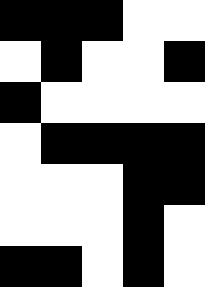[["black", "black", "black", "white", "white"], ["white", "black", "white", "white", "black"], ["black", "white", "white", "white", "white"], ["white", "black", "black", "black", "black"], ["white", "white", "white", "black", "black"], ["white", "white", "white", "black", "white"], ["black", "black", "white", "black", "white"]]